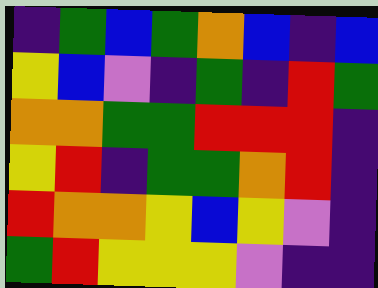[["indigo", "green", "blue", "green", "orange", "blue", "indigo", "blue"], ["yellow", "blue", "violet", "indigo", "green", "indigo", "red", "green"], ["orange", "orange", "green", "green", "red", "red", "red", "indigo"], ["yellow", "red", "indigo", "green", "green", "orange", "red", "indigo"], ["red", "orange", "orange", "yellow", "blue", "yellow", "violet", "indigo"], ["green", "red", "yellow", "yellow", "yellow", "violet", "indigo", "indigo"]]